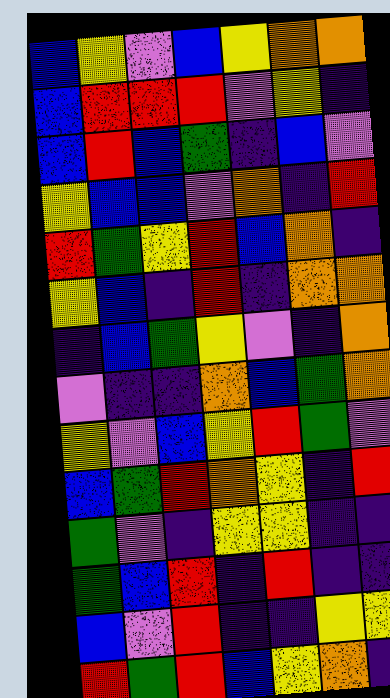[["blue", "yellow", "violet", "blue", "yellow", "orange", "orange"], ["blue", "red", "red", "red", "violet", "yellow", "indigo"], ["blue", "red", "blue", "green", "indigo", "blue", "violet"], ["yellow", "blue", "blue", "violet", "orange", "indigo", "red"], ["red", "green", "yellow", "red", "blue", "orange", "indigo"], ["yellow", "blue", "indigo", "red", "indigo", "orange", "orange"], ["indigo", "blue", "green", "yellow", "violet", "indigo", "orange"], ["violet", "indigo", "indigo", "orange", "blue", "green", "orange"], ["yellow", "violet", "blue", "yellow", "red", "green", "violet"], ["blue", "green", "red", "orange", "yellow", "indigo", "red"], ["green", "violet", "indigo", "yellow", "yellow", "indigo", "indigo"], ["green", "blue", "red", "indigo", "red", "indigo", "indigo"], ["blue", "violet", "red", "indigo", "indigo", "yellow", "yellow"], ["red", "green", "red", "blue", "yellow", "orange", "indigo"]]